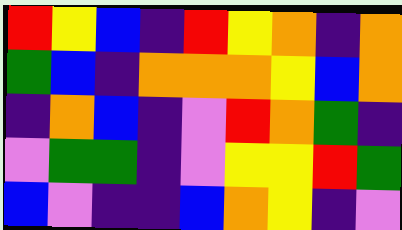[["red", "yellow", "blue", "indigo", "red", "yellow", "orange", "indigo", "orange"], ["green", "blue", "indigo", "orange", "orange", "orange", "yellow", "blue", "orange"], ["indigo", "orange", "blue", "indigo", "violet", "red", "orange", "green", "indigo"], ["violet", "green", "green", "indigo", "violet", "yellow", "yellow", "red", "green"], ["blue", "violet", "indigo", "indigo", "blue", "orange", "yellow", "indigo", "violet"]]